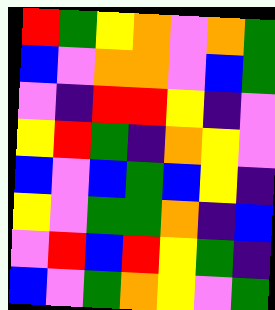[["red", "green", "yellow", "orange", "violet", "orange", "green"], ["blue", "violet", "orange", "orange", "violet", "blue", "green"], ["violet", "indigo", "red", "red", "yellow", "indigo", "violet"], ["yellow", "red", "green", "indigo", "orange", "yellow", "violet"], ["blue", "violet", "blue", "green", "blue", "yellow", "indigo"], ["yellow", "violet", "green", "green", "orange", "indigo", "blue"], ["violet", "red", "blue", "red", "yellow", "green", "indigo"], ["blue", "violet", "green", "orange", "yellow", "violet", "green"]]